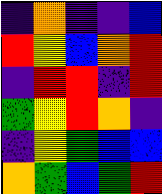[["indigo", "orange", "indigo", "indigo", "blue"], ["red", "yellow", "blue", "orange", "red"], ["indigo", "red", "red", "indigo", "red"], ["green", "yellow", "red", "orange", "indigo"], ["indigo", "yellow", "green", "blue", "blue"], ["orange", "green", "blue", "green", "red"]]